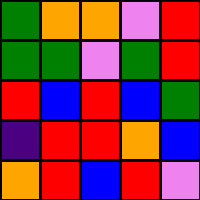[["green", "orange", "orange", "violet", "red"], ["green", "green", "violet", "green", "red"], ["red", "blue", "red", "blue", "green"], ["indigo", "red", "red", "orange", "blue"], ["orange", "red", "blue", "red", "violet"]]